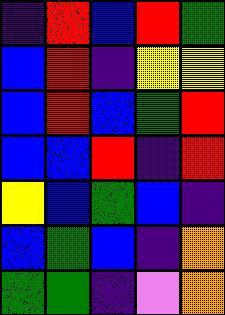[["indigo", "red", "blue", "red", "green"], ["blue", "red", "indigo", "yellow", "yellow"], ["blue", "red", "blue", "green", "red"], ["blue", "blue", "red", "indigo", "red"], ["yellow", "blue", "green", "blue", "indigo"], ["blue", "green", "blue", "indigo", "orange"], ["green", "green", "indigo", "violet", "orange"]]